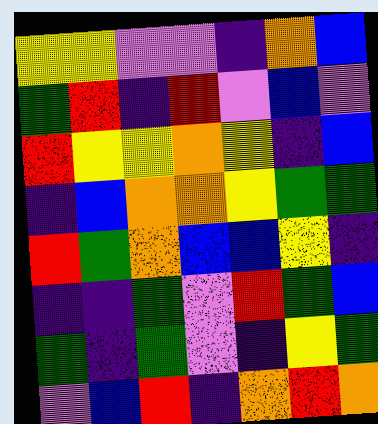[["yellow", "yellow", "violet", "violet", "indigo", "orange", "blue"], ["green", "red", "indigo", "red", "violet", "blue", "violet"], ["red", "yellow", "yellow", "orange", "yellow", "indigo", "blue"], ["indigo", "blue", "orange", "orange", "yellow", "green", "green"], ["red", "green", "orange", "blue", "blue", "yellow", "indigo"], ["indigo", "indigo", "green", "violet", "red", "green", "blue"], ["green", "indigo", "green", "violet", "indigo", "yellow", "green"], ["violet", "blue", "red", "indigo", "orange", "red", "orange"]]